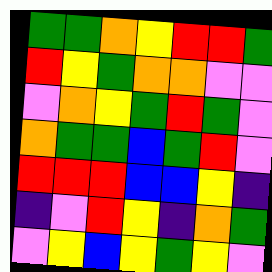[["green", "green", "orange", "yellow", "red", "red", "green"], ["red", "yellow", "green", "orange", "orange", "violet", "violet"], ["violet", "orange", "yellow", "green", "red", "green", "violet"], ["orange", "green", "green", "blue", "green", "red", "violet"], ["red", "red", "red", "blue", "blue", "yellow", "indigo"], ["indigo", "violet", "red", "yellow", "indigo", "orange", "green"], ["violet", "yellow", "blue", "yellow", "green", "yellow", "violet"]]